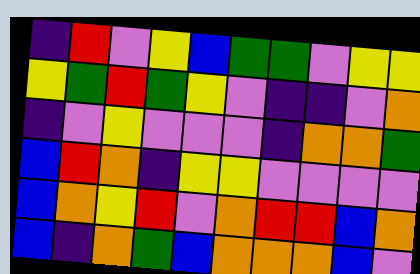[["indigo", "red", "violet", "yellow", "blue", "green", "green", "violet", "yellow", "yellow"], ["yellow", "green", "red", "green", "yellow", "violet", "indigo", "indigo", "violet", "orange"], ["indigo", "violet", "yellow", "violet", "violet", "violet", "indigo", "orange", "orange", "green"], ["blue", "red", "orange", "indigo", "yellow", "yellow", "violet", "violet", "violet", "violet"], ["blue", "orange", "yellow", "red", "violet", "orange", "red", "red", "blue", "orange"], ["blue", "indigo", "orange", "green", "blue", "orange", "orange", "orange", "blue", "violet"]]